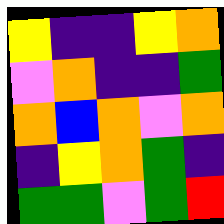[["yellow", "indigo", "indigo", "yellow", "orange"], ["violet", "orange", "indigo", "indigo", "green"], ["orange", "blue", "orange", "violet", "orange"], ["indigo", "yellow", "orange", "green", "indigo"], ["green", "green", "violet", "green", "red"]]